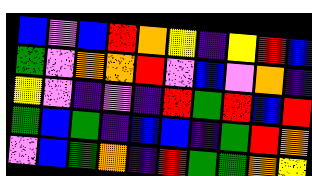[["blue", "violet", "blue", "red", "orange", "yellow", "indigo", "yellow", "red", "blue"], ["green", "violet", "orange", "orange", "red", "violet", "blue", "violet", "orange", "indigo"], ["yellow", "violet", "indigo", "violet", "indigo", "red", "green", "red", "blue", "red"], ["green", "blue", "green", "indigo", "blue", "blue", "indigo", "green", "red", "orange"], ["violet", "blue", "green", "orange", "indigo", "red", "green", "green", "orange", "yellow"]]